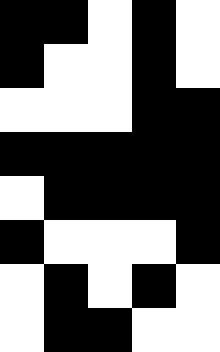[["black", "black", "white", "black", "white"], ["black", "white", "white", "black", "white"], ["white", "white", "white", "black", "black"], ["black", "black", "black", "black", "black"], ["white", "black", "black", "black", "black"], ["black", "white", "white", "white", "black"], ["white", "black", "white", "black", "white"], ["white", "black", "black", "white", "white"]]